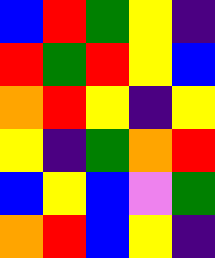[["blue", "red", "green", "yellow", "indigo"], ["red", "green", "red", "yellow", "blue"], ["orange", "red", "yellow", "indigo", "yellow"], ["yellow", "indigo", "green", "orange", "red"], ["blue", "yellow", "blue", "violet", "green"], ["orange", "red", "blue", "yellow", "indigo"]]